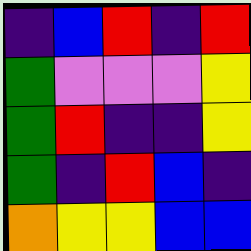[["indigo", "blue", "red", "indigo", "red"], ["green", "violet", "violet", "violet", "yellow"], ["green", "red", "indigo", "indigo", "yellow"], ["green", "indigo", "red", "blue", "indigo"], ["orange", "yellow", "yellow", "blue", "blue"]]